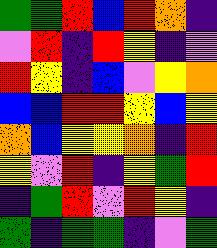[["green", "green", "red", "blue", "red", "orange", "indigo"], ["violet", "red", "indigo", "red", "yellow", "indigo", "violet"], ["red", "yellow", "indigo", "blue", "violet", "yellow", "orange"], ["blue", "blue", "red", "red", "yellow", "blue", "yellow"], ["orange", "blue", "yellow", "yellow", "orange", "indigo", "red"], ["yellow", "violet", "red", "indigo", "yellow", "green", "red"], ["indigo", "green", "red", "violet", "red", "yellow", "indigo"], ["green", "indigo", "green", "green", "indigo", "violet", "green"]]